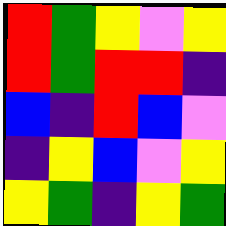[["red", "green", "yellow", "violet", "yellow"], ["red", "green", "red", "red", "indigo"], ["blue", "indigo", "red", "blue", "violet"], ["indigo", "yellow", "blue", "violet", "yellow"], ["yellow", "green", "indigo", "yellow", "green"]]